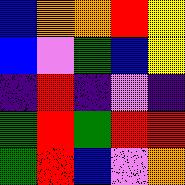[["blue", "orange", "orange", "red", "yellow"], ["blue", "violet", "green", "blue", "yellow"], ["indigo", "red", "indigo", "violet", "indigo"], ["green", "red", "green", "red", "red"], ["green", "red", "blue", "violet", "orange"]]